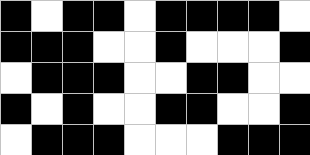[["black", "white", "black", "black", "white", "black", "black", "black", "black", "white"], ["black", "black", "black", "white", "white", "black", "white", "white", "white", "black"], ["white", "black", "black", "black", "white", "white", "black", "black", "white", "white"], ["black", "white", "black", "white", "white", "black", "black", "white", "white", "black"], ["white", "black", "black", "black", "white", "white", "white", "black", "black", "black"]]